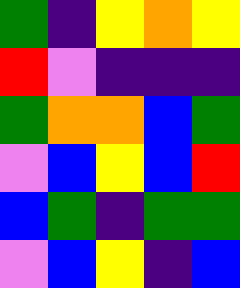[["green", "indigo", "yellow", "orange", "yellow"], ["red", "violet", "indigo", "indigo", "indigo"], ["green", "orange", "orange", "blue", "green"], ["violet", "blue", "yellow", "blue", "red"], ["blue", "green", "indigo", "green", "green"], ["violet", "blue", "yellow", "indigo", "blue"]]